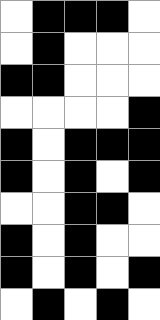[["white", "black", "black", "black", "white"], ["white", "black", "white", "white", "white"], ["black", "black", "white", "white", "white"], ["white", "white", "white", "white", "black"], ["black", "white", "black", "black", "black"], ["black", "white", "black", "white", "black"], ["white", "white", "black", "black", "white"], ["black", "white", "black", "white", "white"], ["black", "white", "black", "white", "black"], ["white", "black", "white", "black", "white"]]